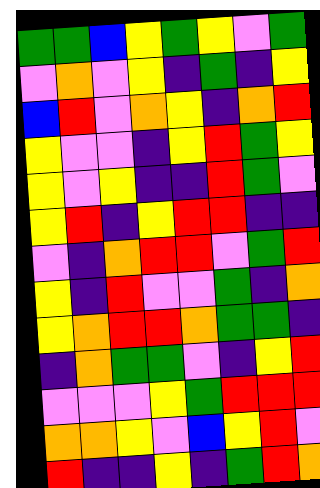[["green", "green", "blue", "yellow", "green", "yellow", "violet", "green"], ["violet", "orange", "violet", "yellow", "indigo", "green", "indigo", "yellow"], ["blue", "red", "violet", "orange", "yellow", "indigo", "orange", "red"], ["yellow", "violet", "violet", "indigo", "yellow", "red", "green", "yellow"], ["yellow", "violet", "yellow", "indigo", "indigo", "red", "green", "violet"], ["yellow", "red", "indigo", "yellow", "red", "red", "indigo", "indigo"], ["violet", "indigo", "orange", "red", "red", "violet", "green", "red"], ["yellow", "indigo", "red", "violet", "violet", "green", "indigo", "orange"], ["yellow", "orange", "red", "red", "orange", "green", "green", "indigo"], ["indigo", "orange", "green", "green", "violet", "indigo", "yellow", "red"], ["violet", "violet", "violet", "yellow", "green", "red", "red", "red"], ["orange", "orange", "yellow", "violet", "blue", "yellow", "red", "violet"], ["red", "indigo", "indigo", "yellow", "indigo", "green", "red", "orange"]]